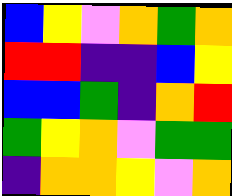[["blue", "yellow", "violet", "orange", "green", "orange"], ["red", "red", "indigo", "indigo", "blue", "yellow"], ["blue", "blue", "green", "indigo", "orange", "red"], ["green", "yellow", "orange", "violet", "green", "green"], ["indigo", "orange", "orange", "yellow", "violet", "orange"]]